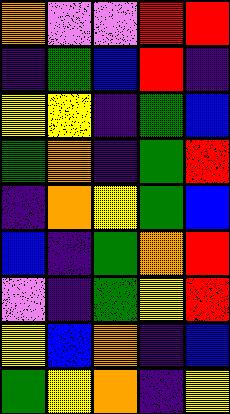[["orange", "violet", "violet", "red", "red"], ["indigo", "green", "blue", "red", "indigo"], ["yellow", "yellow", "indigo", "green", "blue"], ["green", "orange", "indigo", "green", "red"], ["indigo", "orange", "yellow", "green", "blue"], ["blue", "indigo", "green", "orange", "red"], ["violet", "indigo", "green", "yellow", "red"], ["yellow", "blue", "orange", "indigo", "blue"], ["green", "yellow", "orange", "indigo", "yellow"]]